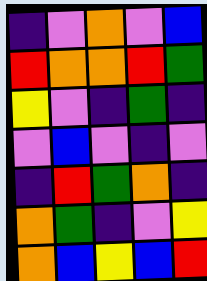[["indigo", "violet", "orange", "violet", "blue"], ["red", "orange", "orange", "red", "green"], ["yellow", "violet", "indigo", "green", "indigo"], ["violet", "blue", "violet", "indigo", "violet"], ["indigo", "red", "green", "orange", "indigo"], ["orange", "green", "indigo", "violet", "yellow"], ["orange", "blue", "yellow", "blue", "red"]]